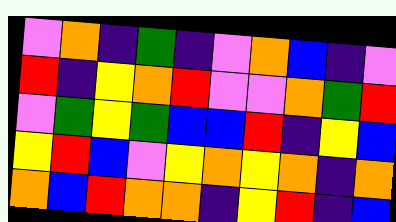[["violet", "orange", "indigo", "green", "indigo", "violet", "orange", "blue", "indigo", "violet"], ["red", "indigo", "yellow", "orange", "red", "violet", "violet", "orange", "green", "red"], ["violet", "green", "yellow", "green", "blue", "blue", "red", "indigo", "yellow", "blue"], ["yellow", "red", "blue", "violet", "yellow", "orange", "yellow", "orange", "indigo", "orange"], ["orange", "blue", "red", "orange", "orange", "indigo", "yellow", "red", "indigo", "blue"]]